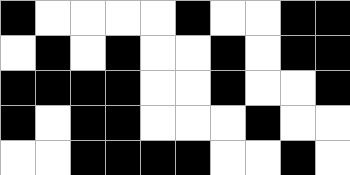[["black", "white", "white", "white", "white", "black", "white", "white", "black", "black"], ["white", "black", "white", "black", "white", "white", "black", "white", "black", "black"], ["black", "black", "black", "black", "white", "white", "black", "white", "white", "black"], ["black", "white", "black", "black", "white", "white", "white", "black", "white", "white"], ["white", "white", "black", "black", "black", "black", "white", "white", "black", "white"]]